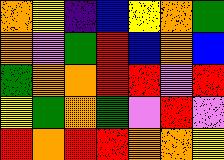[["orange", "yellow", "indigo", "blue", "yellow", "orange", "green"], ["orange", "violet", "green", "red", "blue", "orange", "blue"], ["green", "orange", "orange", "red", "red", "violet", "red"], ["yellow", "green", "orange", "green", "violet", "red", "violet"], ["red", "orange", "red", "red", "orange", "orange", "yellow"]]